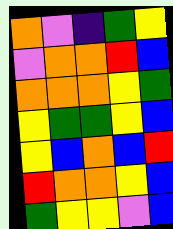[["orange", "violet", "indigo", "green", "yellow"], ["violet", "orange", "orange", "red", "blue"], ["orange", "orange", "orange", "yellow", "green"], ["yellow", "green", "green", "yellow", "blue"], ["yellow", "blue", "orange", "blue", "red"], ["red", "orange", "orange", "yellow", "blue"], ["green", "yellow", "yellow", "violet", "blue"]]